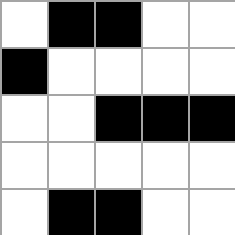[["white", "black", "black", "white", "white"], ["black", "white", "white", "white", "white"], ["white", "white", "black", "black", "black"], ["white", "white", "white", "white", "white"], ["white", "black", "black", "white", "white"]]